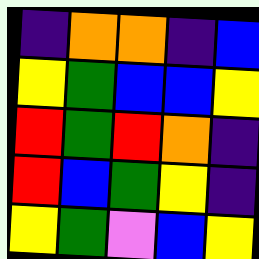[["indigo", "orange", "orange", "indigo", "blue"], ["yellow", "green", "blue", "blue", "yellow"], ["red", "green", "red", "orange", "indigo"], ["red", "blue", "green", "yellow", "indigo"], ["yellow", "green", "violet", "blue", "yellow"]]